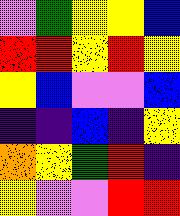[["violet", "green", "yellow", "yellow", "blue"], ["red", "red", "yellow", "red", "yellow"], ["yellow", "blue", "violet", "violet", "blue"], ["indigo", "indigo", "blue", "indigo", "yellow"], ["orange", "yellow", "green", "red", "indigo"], ["yellow", "violet", "violet", "red", "red"]]